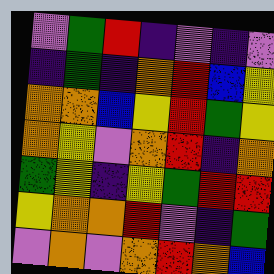[["violet", "green", "red", "indigo", "violet", "indigo", "violet"], ["indigo", "green", "indigo", "orange", "red", "blue", "yellow"], ["orange", "orange", "blue", "yellow", "red", "green", "yellow"], ["orange", "yellow", "violet", "orange", "red", "indigo", "orange"], ["green", "yellow", "indigo", "yellow", "green", "red", "red"], ["yellow", "orange", "orange", "red", "violet", "indigo", "green"], ["violet", "orange", "violet", "orange", "red", "orange", "blue"]]